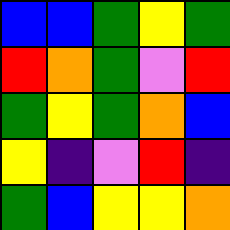[["blue", "blue", "green", "yellow", "green"], ["red", "orange", "green", "violet", "red"], ["green", "yellow", "green", "orange", "blue"], ["yellow", "indigo", "violet", "red", "indigo"], ["green", "blue", "yellow", "yellow", "orange"]]